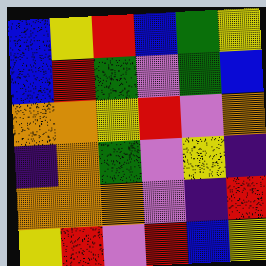[["blue", "yellow", "red", "blue", "green", "yellow"], ["blue", "red", "green", "violet", "green", "blue"], ["orange", "orange", "yellow", "red", "violet", "orange"], ["indigo", "orange", "green", "violet", "yellow", "indigo"], ["orange", "orange", "orange", "violet", "indigo", "red"], ["yellow", "red", "violet", "red", "blue", "yellow"]]